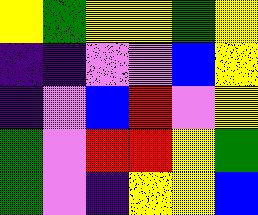[["yellow", "green", "yellow", "yellow", "green", "yellow"], ["indigo", "indigo", "violet", "violet", "blue", "yellow"], ["indigo", "violet", "blue", "red", "violet", "yellow"], ["green", "violet", "red", "red", "yellow", "green"], ["green", "violet", "indigo", "yellow", "yellow", "blue"]]